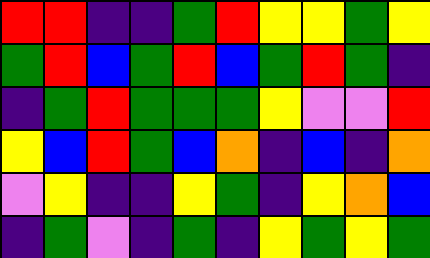[["red", "red", "indigo", "indigo", "green", "red", "yellow", "yellow", "green", "yellow"], ["green", "red", "blue", "green", "red", "blue", "green", "red", "green", "indigo"], ["indigo", "green", "red", "green", "green", "green", "yellow", "violet", "violet", "red"], ["yellow", "blue", "red", "green", "blue", "orange", "indigo", "blue", "indigo", "orange"], ["violet", "yellow", "indigo", "indigo", "yellow", "green", "indigo", "yellow", "orange", "blue"], ["indigo", "green", "violet", "indigo", "green", "indigo", "yellow", "green", "yellow", "green"]]